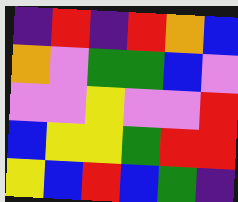[["indigo", "red", "indigo", "red", "orange", "blue"], ["orange", "violet", "green", "green", "blue", "violet"], ["violet", "violet", "yellow", "violet", "violet", "red"], ["blue", "yellow", "yellow", "green", "red", "red"], ["yellow", "blue", "red", "blue", "green", "indigo"]]